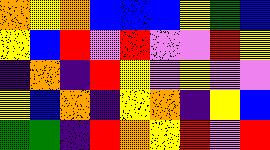[["orange", "yellow", "orange", "blue", "blue", "blue", "yellow", "green", "blue"], ["yellow", "blue", "red", "violet", "red", "violet", "violet", "red", "yellow"], ["indigo", "orange", "indigo", "red", "yellow", "violet", "yellow", "violet", "violet"], ["yellow", "blue", "orange", "indigo", "yellow", "orange", "indigo", "yellow", "blue"], ["green", "green", "indigo", "red", "orange", "yellow", "red", "violet", "red"]]